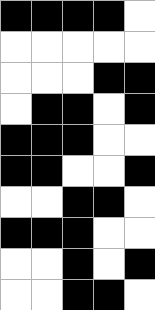[["black", "black", "black", "black", "white"], ["white", "white", "white", "white", "white"], ["white", "white", "white", "black", "black"], ["white", "black", "black", "white", "black"], ["black", "black", "black", "white", "white"], ["black", "black", "white", "white", "black"], ["white", "white", "black", "black", "white"], ["black", "black", "black", "white", "white"], ["white", "white", "black", "white", "black"], ["white", "white", "black", "black", "white"]]